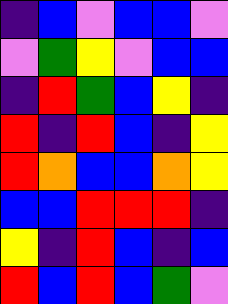[["indigo", "blue", "violet", "blue", "blue", "violet"], ["violet", "green", "yellow", "violet", "blue", "blue"], ["indigo", "red", "green", "blue", "yellow", "indigo"], ["red", "indigo", "red", "blue", "indigo", "yellow"], ["red", "orange", "blue", "blue", "orange", "yellow"], ["blue", "blue", "red", "red", "red", "indigo"], ["yellow", "indigo", "red", "blue", "indigo", "blue"], ["red", "blue", "red", "blue", "green", "violet"]]